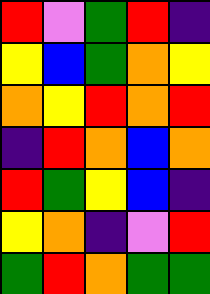[["red", "violet", "green", "red", "indigo"], ["yellow", "blue", "green", "orange", "yellow"], ["orange", "yellow", "red", "orange", "red"], ["indigo", "red", "orange", "blue", "orange"], ["red", "green", "yellow", "blue", "indigo"], ["yellow", "orange", "indigo", "violet", "red"], ["green", "red", "orange", "green", "green"]]